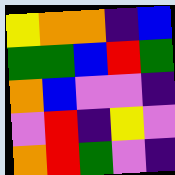[["yellow", "orange", "orange", "indigo", "blue"], ["green", "green", "blue", "red", "green"], ["orange", "blue", "violet", "violet", "indigo"], ["violet", "red", "indigo", "yellow", "violet"], ["orange", "red", "green", "violet", "indigo"]]